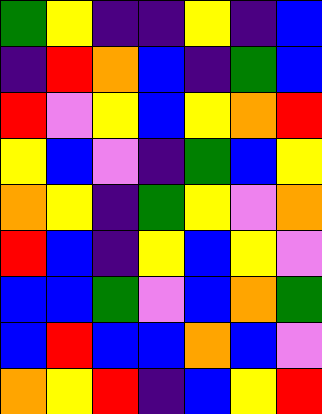[["green", "yellow", "indigo", "indigo", "yellow", "indigo", "blue"], ["indigo", "red", "orange", "blue", "indigo", "green", "blue"], ["red", "violet", "yellow", "blue", "yellow", "orange", "red"], ["yellow", "blue", "violet", "indigo", "green", "blue", "yellow"], ["orange", "yellow", "indigo", "green", "yellow", "violet", "orange"], ["red", "blue", "indigo", "yellow", "blue", "yellow", "violet"], ["blue", "blue", "green", "violet", "blue", "orange", "green"], ["blue", "red", "blue", "blue", "orange", "blue", "violet"], ["orange", "yellow", "red", "indigo", "blue", "yellow", "red"]]